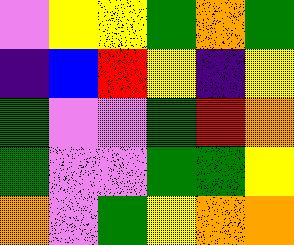[["violet", "yellow", "yellow", "green", "orange", "green"], ["indigo", "blue", "red", "yellow", "indigo", "yellow"], ["green", "violet", "violet", "green", "red", "orange"], ["green", "violet", "violet", "green", "green", "yellow"], ["orange", "violet", "green", "yellow", "orange", "orange"]]